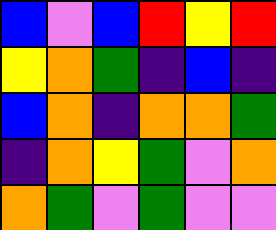[["blue", "violet", "blue", "red", "yellow", "red"], ["yellow", "orange", "green", "indigo", "blue", "indigo"], ["blue", "orange", "indigo", "orange", "orange", "green"], ["indigo", "orange", "yellow", "green", "violet", "orange"], ["orange", "green", "violet", "green", "violet", "violet"]]